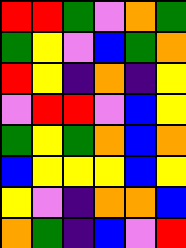[["red", "red", "green", "violet", "orange", "green"], ["green", "yellow", "violet", "blue", "green", "orange"], ["red", "yellow", "indigo", "orange", "indigo", "yellow"], ["violet", "red", "red", "violet", "blue", "yellow"], ["green", "yellow", "green", "orange", "blue", "orange"], ["blue", "yellow", "yellow", "yellow", "blue", "yellow"], ["yellow", "violet", "indigo", "orange", "orange", "blue"], ["orange", "green", "indigo", "blue", "violet", "red"]]